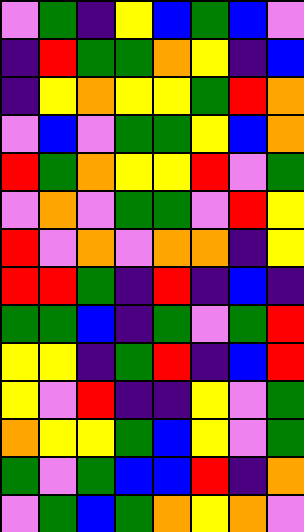[["violet", "green", "indigo", "yellow", "blue", "green", "blue", "violet"], ["indigo", "red", "green", "green", "orange", "yellow", "indigo", "blue"], ["indigo", "yellow", "orange", "yellow", "yellow", "green", "red", "orange"], ["violet", "blue", "violet", "green", "green", "yellow", "blue", "orange"], ["red", "green", "orange", "yellow", "yellow", "red", "violet", "green"], ["violet", "orange", "violet", "green", "green", "violet", "red", "yellow"], ["red", "violet", "orange", "violet", "orange", "orange", "indigo", "yellow"], ["red", "red", "green", "indigo", "red", "indigo", "blue", "indigo"], ["green", "green", "blue", "indigo", "green", "violet", "green", "red"], ["yellow", "yellow", "indigo", "green", "red", "indigo", "blue", "red"], ["yellow", "violet", "red", "indigo", "indigo", "yellow", "violet", "green"], ["orange", "yellow", "yellow", "green", "blue", "yellow", "violet", "green"], ["green", "violet", "green", "blue", "blue", "red", "indigo", "orange"], ["violet", "green", "blue", "green", "orange", "yellow", "orange", "violet"]]